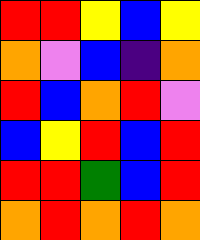[["red", "red", "yellow", "blue", "yellow"], ["orange", "violet", "blue", "indigo", "orange"], ["red", "blue", "orange", "red", "violet"], ["blue", "yellow", "red", "blue", "red"], ["red", "red", "green", "blue", "red"], ["orange", "red", "orange", "red", "orange"]]